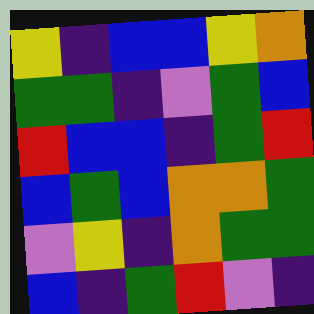[["yellow", "indigo", "blue", "blue", "yellow", "orange"], ["green", "green", "indigo", "violet", "green", "blue"], ["red", "blue", "blue", "indigo", "green", "red"], ["blue", "green", "blue", "orange", "orange", "green"], ["violet", "yellow", "indigo", "orange", "green", "green"], ["blue", "indigo", "green", "red", "violet", "indigo"]]